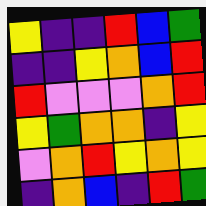[["yellow", "indigo", "indigo", "red", "blue", "green"], ["indigo", "indigo", "yellow", "orange", "blue", "red"], ["red", "violet", "violet", "violet", "orange", "red"], ["yellow", "green", "orange", "orange", "indigo", "yellow"], ["violet", "orange", "red", "yellow", "orange", "yellow"], ["indigo", "orange", "blue", "indigo", "red", "green"]]